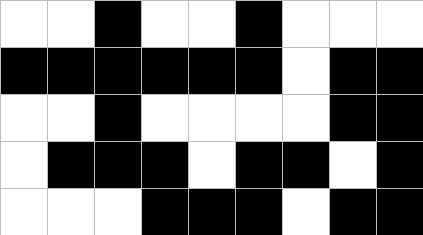[["white", "white", "black", "white", "white", "black", "white", "white", "white"], ["black", "black", "black", "black", "black", "black", "white", "black", "black"], ["white", "white", "black", "white", "white", "white", "white", "black", "black"], ["white", "black", "black", "black", "white", "black", "black", "white", "black"], ["white", "white", "white", "black", "black", "black", "white", "black", "black"]]